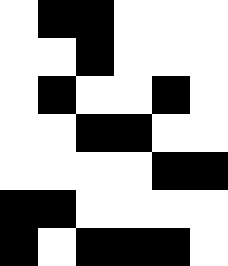[["white", "black", "black", "white", "white", "white"], ["white", "white", "black", "white", "white", "white"], ["white", "black", "white", "white", "black", "white"], ["white", "white", "black", "black", "white", "white"], ["white", "white", "white", "white", "black", "black"], ["black", "black", "white", "white", "white", "white"], ["black", "white", "black", "black", "black", "white"]]